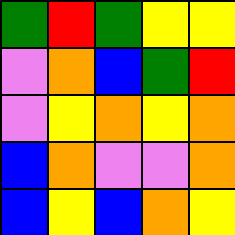[["green", "red", "green", "yellow", "yellow"], ["violet", "orange", "blue", "green", "red"], ["violet", "yellow", "orange", "yellow", "orange"], ["blue", "orange", "violet", "violet", "orange"], ["blue", "yellow", "blue", "orange", "yellow"]]